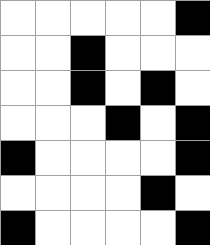[["white", "white", "white", "white", "white", "black"], ["white", "white", "black", "white", "white", "white"], ["white", "white", "black", "white", "black", "white"], ["white", "white", "white", "black", "white", "black"], ["black", "white", "white", "white", "white", "black"], ["white", "white", "white", "white", "black", "white"], ["black", "white", "white", "white", "white", "black"]]